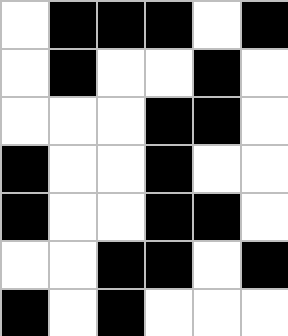[["white", "black", "black", "black", "white", "black"], ["white", "black", "white", "white", "black", "white"], ["white", "white", "white", "black", "black", "white"], ["black", "white", "white", "black", "white", "white"], ["black", "white", "white", "black", "black", "white"], ["white", "white", "black", "black", "white", "black"], ["black", "white", "black", "white", "white", "white"]]